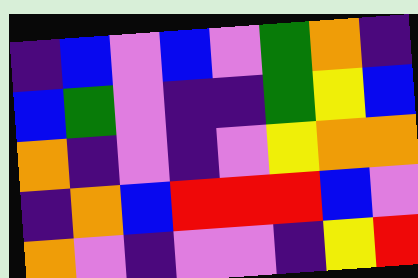[["indigo", "blue", "violet", "blue", "violet", "green", "orange", "indigo"], ["blue", "green", "violet", "indigo", "indigo", "green", "yellow", "blue"], ["orange", "indigo", "violet", "indigo", "violet", "yellow", "orange", "orange"], ["indigo", "orange", "blue", "red", "red", "red", "blue", "violet"], ["orange", "violet", "indigo", "violet", "violet", "indigo", "yellow", "red"]]